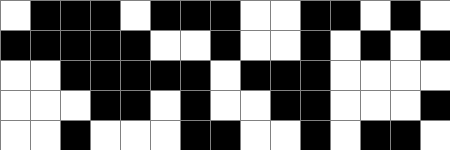[["white", "black", "black", "black", "white", "black", "black", "black", "white", "white", "black", "black", "white", "black", "white"], ["black", "black", "black", "black", "black", "white", "white", "black", "white", "white", "black", "white", "black", "white", "black"], ["white", "white", "black", "black", "black", "black", "black", "white", "black", "black", "black", "white", "white", "white", "white"], ["white", "white", "white", "black", "black", "white", "black", "white", "white", "black", "black", "white", "white", "white", "black"], ["white", "white", "black", "white", "white", "white", "black", "black", "white", "white", "black", "white", "black", "black", "white"]]